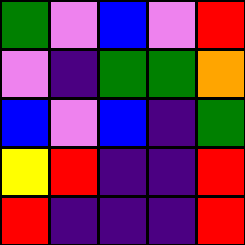[["green", "violet", "blue", "violet", "red"], ["violet", "indigo", "green", "green", "orange"], ["blue", "violet", "blue", "indigo", "green"], ["yellow", "red", "indigo", "indigo", "red"], ["red", "indigo", "indigo", "indigo", "red"]]